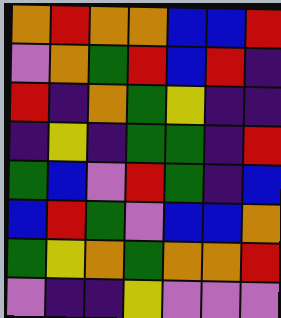[["orange", "red", "orange", "orange", "blue", "blue", "red"], ["violet", "orange", "green", "red", "blue", "red", "indigo"], ["red", "indigo", "orange", "green", "yellow", "indigo", "indigo"], ["indigo", "yellow", "indigo", "green", "green", "indigo", "red"], ["green", "blue", "violet", "red", "green", "indigo", "blue"], ["blue", "red", "green", "violet", "blue", "blue", "orange"], ["green", "yellow", "orange", "green", "orange", "orange", "red"], ["violet", "indigo", "indigo", "yellow", "violet", "violet", "violet"]]